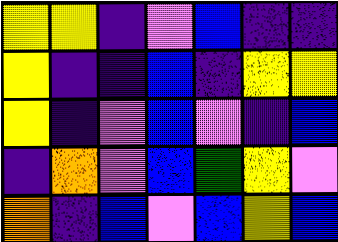[["yellow", "yellow", "indigo", "violet", "blue", "indigo", "indigo"], ["yellow", "indigo", "indigo", "blue", "indigo", "yellow", "yellow"], ["yellow", "indigo", "violet", "blue", "violet", "indigo", "blue"], ["indigo", "orange", "violet", "blue", "green", "yellow", "violet"], ["orange", "indigo", "blue", "violet", "blue", "yellow", "blue"]]